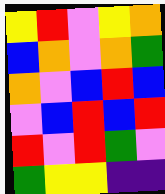[["yellow", "red", "violet", "yellow", "orange"], ["blue", "orange", "violet", "orange", "green"], ["orange", "violet", "blue", "red", "blue"], ["violet", "blue", "red", "blue", "red"], ["red", "violet", "red", "green", "violet"], ["green", "yellow", "yellow", "indigo", "indigo"]]